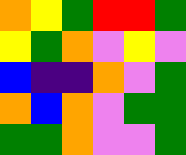[["orange", "yellow", "green", "red", "red", "green"], ["yellow", "green", "orange", "violet", "yellow", "violet"], ["blue", "indigo", "indigo", "orange", "violet", "green"], ["orange", "blue", "orange", "violet", "green", "green"], ["green", "green", "orange", "violet", "violet", "green"]]